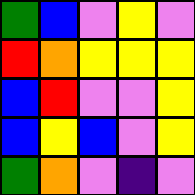[["green", "blue", "violet", "yellow", "violet"], ["red", "orange", "yellow", "yellow", "yellow"], ["blue", "red", "violet", "violet", "yellow"], ["blue", "yellow", "blue", "violet", "yellow"], ["green", "orange", "violet", "indigo", "violet"]]